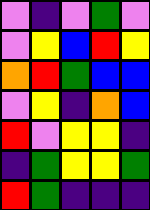[["violet", "indigo", "violet", "green", "violet"], ["violet", "yellow", "blue", "red", "yellow"], ["orange", "red", "green", "blue", "blue"], ["violet", "yellow", "indigo", "orange", "blue"], ["red", "violet", "yellow", "yellow", "indigo"], ["indigo", "green", "yellow", "yellow", "green"], ["red", "green", "indigo", "indigo", "indigo"]]